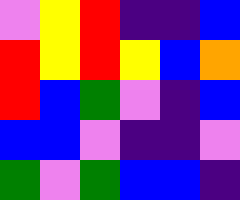[["violet", "yellow", "red", "indigo", "indigo", "blue"], ["red", "yellow", "red", "yellow", "blue", "orange"], ["red", "blue", "green", "violet", "indigo", "blue"], ["blue", "blue", "violet", "indigo", "indigo", "violet"], ["green", "violet", "green", "blue", "blue", "indigo"]]